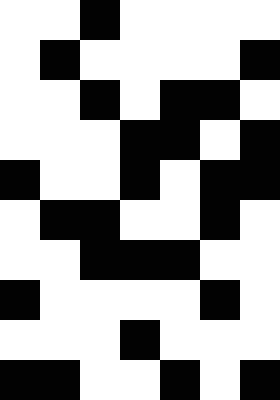[["white", "white", "black", "white", "white", "white", "white"], ["white", "black", "white", "white", "white", "white", "black"], ["white", "white", "black", "white", "black", "black", "white"], ["white", "white", "white", "black", "black", "white", "black"], ["black", "white", "white", "black", "white", "black", "black"], ["white", "black", "black", "white", "white", "black", "white"], ["white", "white", "black", "black", "black", "white", "white"], ["black", "white", "white", "white", "white", "black", "white"], ["white", "white", "white", "black", "white", "white", "white"], ["black", "black", "white", "white", "black", "white", "black"]]